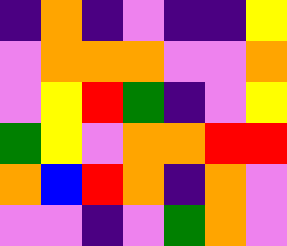[["indigo", "orange", "indigo", "violet", "indigo", "indigo", "yellow"], ["violet", "orange", "orange", "orange", "violet", "violet", "orange"], ["violet", "yellow", "red", "green", "indigo", "violet", "yellow"], ["green", "yellow", "violet", "orange", "orange", "red", "red"], ["orange", "blue", "red", "orange", "indigo", "orange", "violet"], ["violet", "violet", "indigo", "violet", "green", "orange", "violet"]]